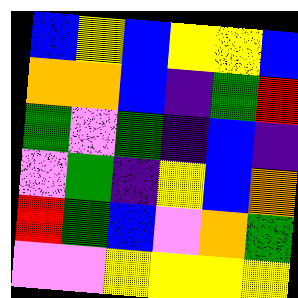[["blue", "yellow", "blue", "yellow", "yellow", "blue"], ["orange", "orange", "blue", "indigo", "green", "red"], ["green", "violet", "green", "indigo", "blue", "indigo"], ["violet", "green", "indigo", "yellow", "blue", "orange"], ["red", "green", "blue", "violet", "orange", "green"], ["violet", "violet", "yellow", "yellow", "yellow", "yellow"]]